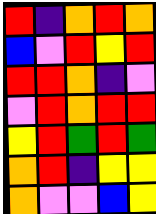[["red", "indigo", "orange", "red", "orange"], ["blue", "violet", "red", "yellow", "red"], ["red", "red", "orange", "indigo", "violet"], ["violet", "red", "orange", "red", "red"], ["yellow", "red", "green", "red", "green"], ["orange", "red", "indigo", "yellow", "yellow"], ["orange", "violet", "violet", "blue", "yellow"]]